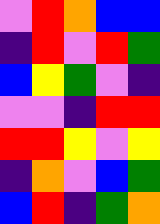[["violet", "red", "orange", "blue", "blue"], ["indigo", "red", "violet", "red", "green"], ["blue", "yellow", "green", "violet", "indigo"], ["violet", "violet", "indigo", "red", "red"], ["red", "red", "yellow", "violet", "yellow"], ["indigo", "orange", "violet", "blue", "green"], ["blue", "red", "indigo", "green", "orange"]]